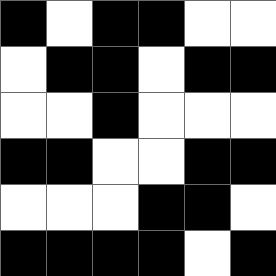[["black", "white", "black", "black", "white", "white"], ["white", "black", "black", "white", "black", "black"], ["white", "white", "black", "white", "white", "white"], ["black", "black", "white", "white", "black", "black"], ["white", "white", "white", "black", "black", "white"], ["black", "black", "black", "black", "white", "black"]]